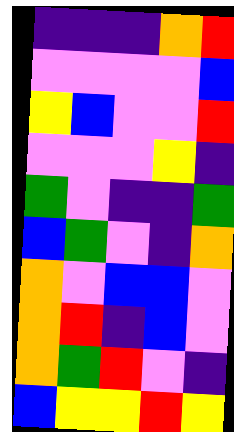[["indigo", "indigo", "indigo", "orange", "red"], ["violet", "violet", "violet", "violet", "blue"], ["yellow", "blue", "violet", "violet", "red"], ["violet", "violet", "violet", "yellow", "indigo"], ["green", "violet", "indigo", "indigo", "green"], ["blue", "green", "violet", "indigo", "orange"], ["orange", "violet", "blue", "blue", "violet"], ["orange", "red", "indigo", "blue", "violet"], ["orange", "green", "red", "violet", "indigo"], ["blue", "yellow", "yellow", "red", "yellow"]]